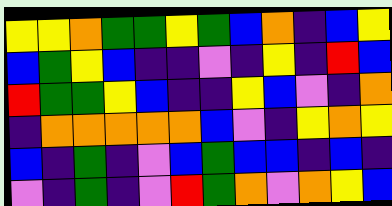[["yellow", "yellow", "orange", "green", "green", "yellow", "green", "blue", "orange", "indigo", "blue", "yellow"], ["blue", "green", "yellow", "blue", "indigo", "indigo", "violet", "indigo", "yellow", "indigo", "red", "blue"], ["red", "green", "green", "yellow", "blue", "indigo", "indigo", "yellow", "blue", "violet", "indigo", "orange"], ["indigo", "orange", "orange", "orange", "orange", "orange", "blue", "violet", "indigo", "yellow", "orange", "yellow"], ["blue", "indigo", "green", "indigo", "violet", "blue", "green", "blue", "blue", "indigo", "blue", "indigo"], ["violet", "indigo", "green", "indigo", "violet", "red", "green", "orange", "violet", "orange", "yellow", "blue"]]